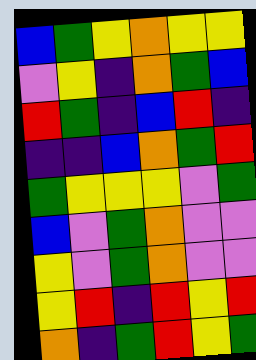[["blue", "green", "yellow", "orange", "yellow", "yellow"], ["violet", "yellow", "indigo", "orange", "green", "blue"], ["red", "green", "indigo", "blue", "red", "indigo"], ["indigo", "indigo", "blue", "orange", "green", "red"], ["green", "yellow", "yellow", "yellow", "violet", "green"], ["blue", "violet", "green", "orange", "violet", "violet"], ["yellow", "violet", "green", "orange", "violet", "violet"], ["yellow", "red", "indigo", "red", "yellow", "red"], ["orange", "indigo", "green", "red", "yellow", "green"]]